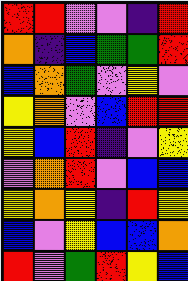[["red", "red", "violet", "violet", "indigo", "red"], ["orange", "indigo", "blue", "green", "green", "red"], ["blue", "orange", "green", "violet", "yellow", "violet"], ["yellow", "orange", "violet", "blue", "red", "red"], ["yellow", "blue", "red", "indigo", "violet", "yellow"], ["violet", "orange", "red", "violet", "blue", "blue"], ["yellow", "orange", "yellow", "indigo", "red", "yellow"], ["blue", "violet", "yellow", "blue", "blue", "orange"], ["red", "violet", "green", "red", "yellow", "blue"]]